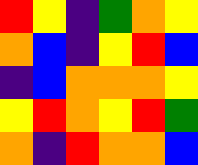[["red", "yellow", "indigo", "green", "orange", "yellow"], ["orange", "blue", "indigo", "yellow", "red", "blue"], ["indigo", "blue", "orange", "orange", "orange", "yellow"], ["yellow", "red", "orange", "yellow", "red", "green"], ["orange", "indigo", "red", "orange", "orange", "blue"]]